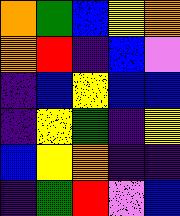[["orange", "green", "blue", "yellow", "orange"], ["orange", "red", "indigo", "blue", "violet"], ["indigo", "blue", "yellow", "blue", "blue"], ["indigo", "yellow", "green", "indigo", "yellow"], ["blue", "yellow", "orange", "indigo", "indigo"], ["indigo", "green", "red", "violet", "blue"]]